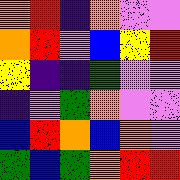[["orange", "red", "indigo", "orange", "violet", "violet"], ["orange", "red", "violet", "blue", "yellow", "red"], ["yellow", "indigo", "indigo", "green", "violet", "violet"], ["indigo", "violet", "green", "orange", "violet", "violet"], ["blue", "red", "orange", "blue", "orange", "violet"], ["green", "blue", "green", "orange", "red", "red"]]